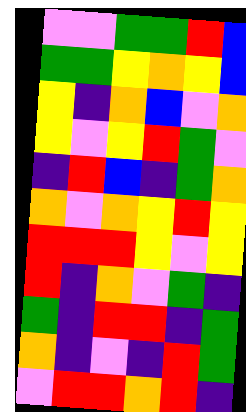[["violet", "violet", "green", "green", "red", "blue"], ["green", "green", "yellow", "orange", "yellow", "blue"], ["yellow", "indigo", "orange", "blue", "violet", "orange"], ["yellow", "violet", "yellow", "red", "green", "violet"], ["indigo", "red", "blue", "indigo", "green", "orange"], ["orange", "violet", "orange", "yellow", "red", "yellow"], ["red", "red", "red", "yellow", "violet", "yellow"], ["red", "indigo", "orange", "violet", "green", "indigo"], ["green", "indigo", "red", "red", "indigo", "green"], ["orange", "indigo", "violet", "indigo", "red", "green"], ["violet", "red", "red", "orange", "red", "indigo"]]